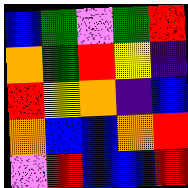[["blue", "green", "violet", "green", "red"], ["orange", "green", "red", "yellow", "indigo"], ["red", "yellow", "orange", "indigo", "blue"], ["orange", "blue", "blue", "orange", "red"], ["violet", "red", "blue", "blue", "red"]]